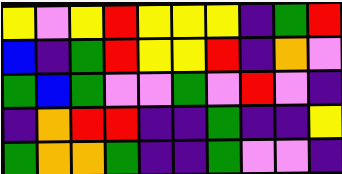[["yellow", "violet", "yellow", "red", "yellow", "yellow", "yellow", "indigo", "green", "red"], ["blue", "indigo", "green", "red", "yellow", "yellow", "red", "indigo", "orange", "violet"], ["green", "blue", "green", "violet", "violet", "green", "violet", "red", "violet", "indigo"], ["indigo", "orange", "red", "red", "indigo", "indigo", "green", "indigo", "indigo", "yellow"], ["green", "orange", "orange", "green", "indigo", "indigo", "green", "violet", "violet", "indigo"]]